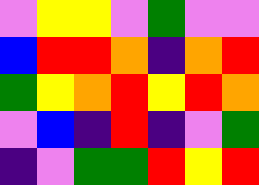[["violet", "yellow", "yellow", "violet", "green", "violet", "violet"], ["blue", "red", "red", "orange", "indigo", "orange", "red"], ["green", "yellow", "orange", "red", "yellow", "red", "orange"], ["violet", "blue", "indigo", "red", "indigo", "violet", "green"], ["indigo", "violet", "green", "green", "red", "yellow", "red"]]